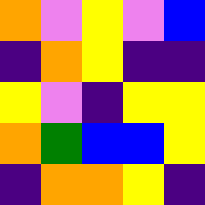[["orange", "violet", "yellow", "violet", "blue"], ["indigo", "orange", "yellow", "indigo", "indigo"], ["yellow", "violet", "indigo", "yellow", "yellow"], ["orange", "green", "blue", "blue", "yellow"], ["indigo", "orange", "orange", "yellow", "indigo"]]